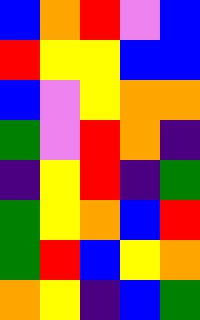[["blue", "orange", "red", "violet", "blue"], ["red", "yellow", "yellow", "blue", "blue"], ["blue", "violet", "yellow", "orange", "orange"], ["green", "violet", "red", "orange", "indigo"], ["indigo", "yellow", "red", "indigo", "green"], ["green", "yellow", "orange", "blue", "red"], ["green", "red", "blue", "yellow", "orange"], ["orange", "yellow", "indigo", "blue", "green"]]